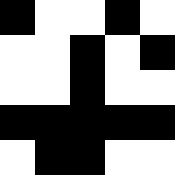[["black", "white", "white", "black", "white"], ["white", "white", "black", "white", "black"], ["white", "white", "black", "white", "white"], ["black", "black", "black", "black", "black"], ["white", "black", "black", "white", "white"]]